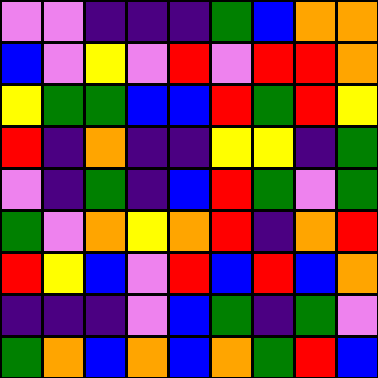[["violet", "violet", "indigo", "indigo", "indigo", "green", "blue", "orange", "orange"], ["blue", "violet", "yellow", "violet", "red", "violet", "red", "red", "orange"], ["yellow", "green", "green", "blue", "blue", "red", "green", "red", "yellow"], ["red", "indigo", "orange", "indigo", "indigo", "yellow", "yellow", "indigo", "green"], ["violet", "indigo", "green", "indigo", "blue", "red", "green", "violet", "green"], ["green", "violet", "orange", "yellow", "orange", "red", "indigo", "orange", "red"], ["red", "yellow", "blue", "violet", "red", "blue", "red", "blue", "orange"], ["indigo", "indigo", "indigo", "violet", "blue", "green", "indigo", "green", "violet"], ["green", "orange", "blue", "orange", "blue", "orange", "green", "red", "blue"]]